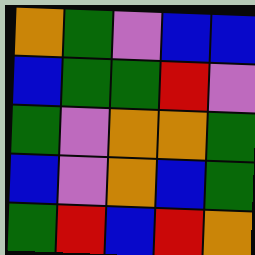[["orange", "green", "violet", "blue", "blue"], ["blue", "green", "green", "red", "violet"], ["green", "violet", "orange", "orange", "green"], ["blue", "violet", "orange", "blue", "green"], ["green", "red", "blue", "red", "orange"]]